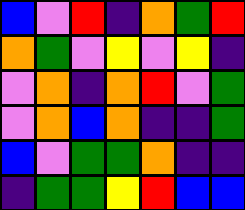[["blue", "violet", "red", "indigo", "orange", "green", "red"], ["orange", "green", "violet", "yellow", "violet", "yellow", "indigo"], ["violet", "orange", "indigo", "orange", "red", "violet", "green"], ["violet", "orange", "blue", "orange", "indigo", "indigo", "green"], ["blue", "violet", "green", "green", "orange", "indigo", "indigo"], ["indigo", "green", "green", "yellow", "red", "blue", "blue"]]